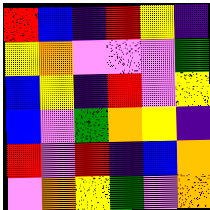[["red", "blue", "indigo", "red", "yellow", "indigo"], ["yellow", "orange", "violet", "violet", "violet", "green"], ["blue", "yellow", "indigo", "red", "violet", "yellow"], ["blue", "violet", "green", "orange", "yellow", "indigo"], ["red", "violet", "red", "indigo", "blue", "orange"], ["violet", "orange", "yellow", "green", "violet", "orange"]]